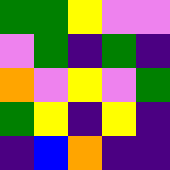[["green", "green", "yellow", "violet", "violet"], ["violet", "green", "indigo", "green", "indigo"], ["orange", "violet", "yellow", "violet", "green"], ["green", "yellow", "indigo", "yellow", "indigo"], ["indigo", "blue", "orange", "indigo", "indigo"]]